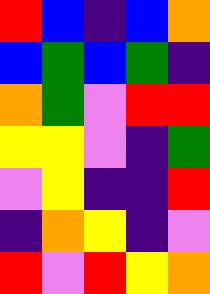[["red", "blue", "indigo", "blue", "orange"], ["blue", "green", "blue", "green", "indigo"], ["orange", "green", "violet", "red", "red"], ["yellow", "yellow", "violet", "indigo", "green"], ["violet", "yellow", "indigo", "indigo", "red"], ["indigo", "orange", "yellow", "indigo", "violet"], ["red", "violet", "red", "yellow", "orange"]]